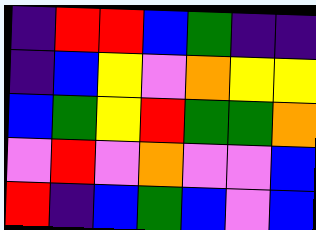[["indigo", "red", "red", "blue", "green", "indigo", "indigo"], ["indigo", "blue", "yellow", "violet", "orange", "yellow", "yellow"], ["blue", "green", "yellow", "red", "green", "green", "orange"], ["violet", "red", "violet", "orange", "violet", "violet", "blue"], ["red", "indigo", "blue", "green", "blue", "violet", "blue"]]